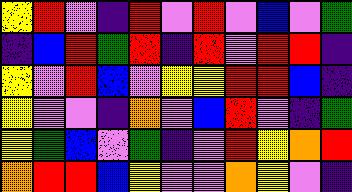[["yellow", "red", "violet", "indigo", "red", "violet", "red", "violet", "blue", "violet", "green"], ["indigo", "blue", "red", "green", "red", "indigo", "red", "violet", "red", "red", "indigo"], ["yellow", "violet", "red", "blue", "violet", "yellow", "yellow", "red", "red", "blue", "indigo"], ["yellow", "violet", "violet", "indigo", "orange", "violet", "blue", "red", "violet", "indigo", "green"], ["yellow", "green", "blue", "violet", "green", "indigo", "violet", "red", "yellow", "orange", "red"], ["orange", "red", "red", "blue", "yellow", "violet", "violet", "orange", "yellow", "violet", "indigo"]]